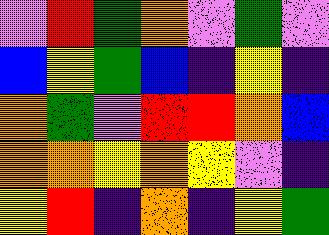[["violet", "red", "green", "orange", "violet", "green", "violet"], ["blue", "yellow", "green", "blue", "indigo", "yellow", "indigo"], ["orange", "green", "violet", "red", "red", "orange", "blue"], ["orange", "orange", "yellow", "orange", "yellow", "violet", "indigo"], ["yellow", "red", "indigo", "orange", "indigo", "yellow", "green"]]